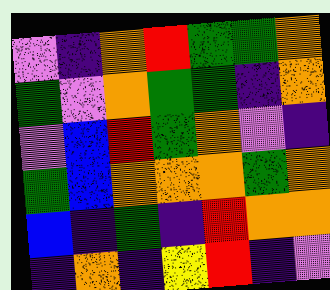[["violet", "indigo", "orange", "red", "green", "green", "orange"], ["green", "violet", "orange", "green", "green", "indigo", "orange"], ["violet", "blue", "red", "green", "orange", "violet", "indigo"], ["green", "blue", "orange", "orange", "orange", "green", "orange"], ["blue", "indigo", "green", "indigo", "red", "orange", "orange"], ["indigo", "orange", "indigo", "yellow", "red", "indigo", "violet"]]